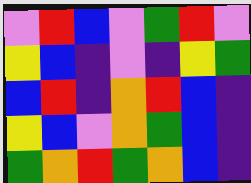[["violet", "red", "blue", "violet", "green", "red", "violet"], ["yellow", "blue", "indigo", "violet", "indigo", "yellow", "green"], ["blue", "red", "indigo", "orange", "red", "blue", "indigo"], ["yellow", "blue", "violet", "orange", "green", "blue", "indigo"], ["green", "orange", "red", "green", "orange", "blue", "indigo"]]